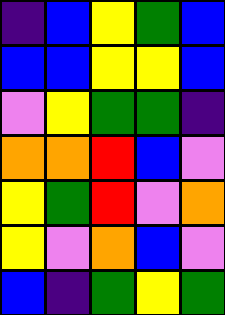[["indigo", "blue", "yellow", "green", "blue"], ["blue", "blue", "yellow", "yellow", "blue"], ["violet", "yellow", "green", "green", "indigo"], ["orange", "orange", "red", "blue", "violet"], ["yellow", "green", "red", "violet", "orange"], ["yellow", "violet", "orange", "blue", "violet"], ["blue", "indigo", "green", "yellow", "green"]]